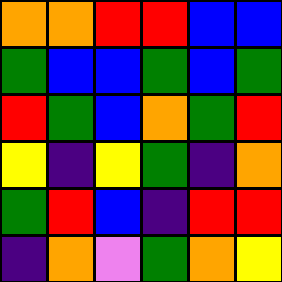[["orange", "orange", "red", "red", "blue", "blue"], ["green", "blue", "blue", "green", "blue", "green"], ["red", "green", "blue", "orange", "green", "red"], ["yellow", "indigo", "yellow", "green", "indigo", "orange"], ["green", "red", "blue", "indigo", "red", "red"], ["indigo", "orange", "violet", "green", "orange", "yellow"]]